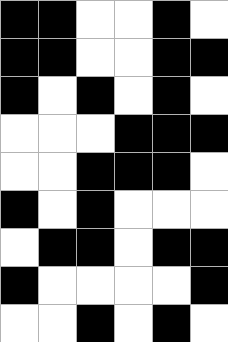[["black", "black", "white", "white", "black", "white"], ["black", "black", "white", "white", "black", "black"], ["black", "white", "black", "white", "black", "white"], ["white", "white", "white", "black", "black", "black"], ["white", "white", "black", "black", "black", "white"], ["black", "white", "black", "white", "white", "white"], ["white", "black", "black", "white", "black", "black"], ["black", "white", "white", "white", "white", "black"], ["white", "white", "black", "white", "black", "white"]]